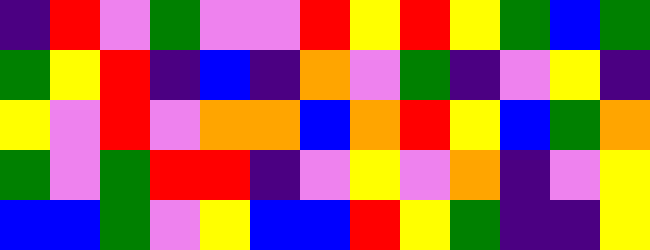[["indigo", "red", "violet", "green", "violet", "violet", "red", "yellow", "red", "yellow", "green", "blue", "green"], ["green", "yellow", "red", "indigo", "blue", "indigo", "orange", "violet", "green", "indigo", "violet", "yellow", "indigo"], ["yellow", "violet", "red", "violet", "orange", "orange", "blue", "orange", "red", "yellow", "blue", "green", "orange"], ["green", "violet", "green", "red", "red", "indigo", "violet", "yellow", "violet", "orange", "indigo", "violet", "yellow"], ["blue", "blue", "green", "violet", "yellow", "blue", "blue", "red", "yellow", "green", "indigo", "indigo", "yellow"]]